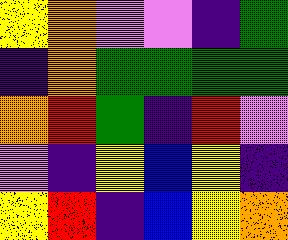[["yellow", "orange", "violet", "violet", "indigo", "green"], ["indigo", "orange", "green", "green", "green", "green"], ["orange", "red", "green", "indigo", "red", "violet"], ["violet", "indigo", "yellow", "blue", "yellow", "indigo"], ["yellow", "red", "indigo", "blue", "yellow", "orange"]]